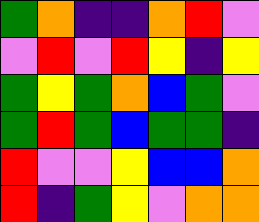[["green", "orange", "indigo", "indigo", "orange", "red", "violet"], ["violet", "red", "violet", "red", "yellow", "indigo", "yellow"], ["green", "yellow", "green", "orange", "blue", "green", "violet"], ["green", "red", "green", "blue", "green", "green", "indigo"], ["red", "violet", "violet", "yellow", "blue", "blue", "orange"], ["red", "indigo", "green", "yellow", "violet", "orange", "orange"]]